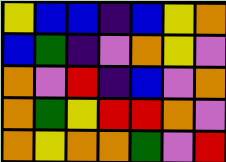[["yellow", "blue", "blue", "indigo", "blue", "yellow", "orange"], ["blue", "green", "indigo", "violet", "orange", "yellow", "violet"], ["orange", "violet", "red", "indigo", "blue", "violet", "orange"], ["orange", "green", "yellow", "red", "red", "orange", "violet"], ["orange", "yellow", "orange", "orange", "green", "violet", "red"]]